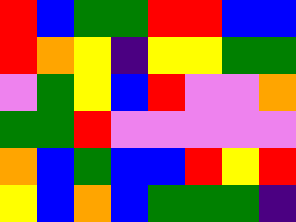[["red", "blue", "green", "green", "red", "red", "blue", "blue"], ["red", "orange", "yellow", "indigo", "yellow", "yellow", "green", "green"], ["violet", "green", "yellow", "blue", "red", "violet", "violet", "orange"], ["green", "green", "red", "violet", "violet", "violet", "violet", "violet"], ["orange", "blue", "green", "blue", "blue", "red", "yellow", "red"], ["yellow", "blue", "orange", "blue", "green", "green", "green", "indigo"]]